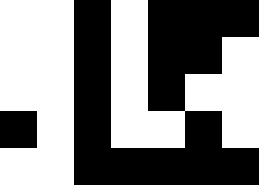[["white", "white", "black", "white", "black", "black", "black"], ["white", "white", "black", "white", "black", "black", "white"], ["white", "white", "black", "white", "black", "white", "white"], ["black", "white", "black", "white", "white", "black", "white"], ["white", "white", "black", "black", "black", "black", "black"]]